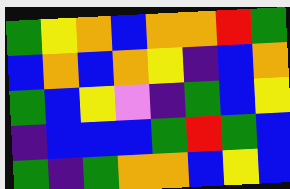[["green", "yellow", "orange", "blue", "orange", "orange", "red", "green"], ["blue", "orange", "blue", "orange", "yellow", "indigo", "blue", "orange"], ["green", "blue", "yellow", "violet", "indigo", "green", "blue", "yellow"], ["indigo", "blue", "blue", "blue", "green", "red", "green", "blue"], ["green", "indigo", "green", "orange", "orange", "blue", "yellow", "blue"]]